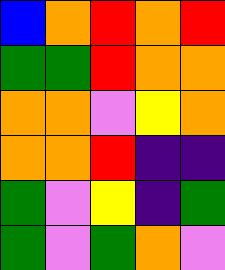[["blue", "orange", "red", "orange", "red"], ["green", "green", "red", "orange", "orange"], ["orange", "orange", "violet", "yellow", "orange"], ["orange", "orange", "red", "indigo", "indigo"], ["green", "violet", "yellow", "indigo", "green"], ["green", "violet", "green", "orange", "violet"]]